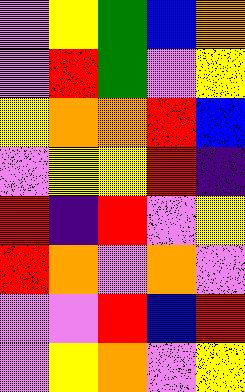[["violet", "yellow", "green", "blue", "orange"], ["violet", "red", "green", "violet", "yellow"], ["yellow", "orange", "orange", "red", "blue"], ["violet", "yellow", "yellow", "red", "indigo"], ["red", "indigo", "red", "violet", "yellow"], ["red", "orange", "violet", "orange", "violet"], ["violet", "violet", "red", "blue", "red"], ["violet", "yellow", "orange", "violet", "yellow"]]